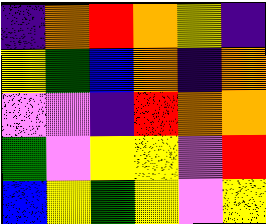[["indigo", "orange", "red", "orange", "yellow", "indigo"], ["yellow", "green", "blue", "orange", "indigo", "orange"], ["violet", "violet", "indigo", "red", "orange", "orange"], ["green", "violet", "yellow", "yellow", "violet", "red"], ["blue", "yellow", "green", "yellow", "violet", "yellow"]]